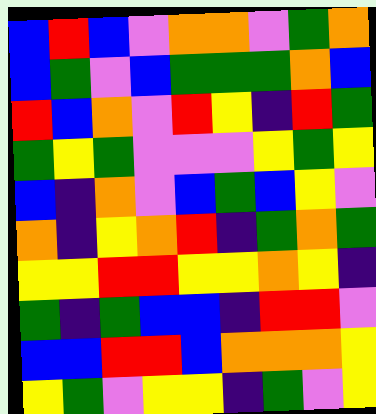[["blue", "red", "blue", "violet", "orange", "orange", "violet", "green", "orange"], ["blue", "green", "violet", "blue", "green", "green", "green", "orange", "blue"], ["red", "blue", "orange", "violet", "red", "yellow", "indigo", "red", "green"], ["green", "yellow", "green", "violet", "violet", "violet", "yellow", "green", "yellow"], ["blue", "indigo", "orange", "violet", "blue", "green", "blue", "yellow", "violet"], ["orange", "indigo", "yellow", "orange", "red", "indigo", "green", "orange", "green"], ["yellow", "yellow", "red", "red", "yellow", "yellow", "orange", "yellow", "indigo"], ["green", "indigo", "green", "blue", "blue", "indigo", "red", "red", "violet"], ["blue", "blue", "red", "red", "blue", "orange", "orange", "orange", "yellow"], ["yellow", "green", "violet", "yellow", "yellow", "indigo", "green", "violet", "yellow"]]